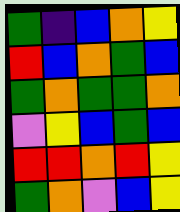[["green", "indigo", "blue", "orange", "yellow"], ["red", "blue", "orange", "green", "blue"], ["green", "orange", "green", "green", "orange"], ["violet", "yellow", "blue", "green", "blue"], ["red", "red", "orange", "red", "yellow"], ["green", "orange", "violet", "blue", "yellow"]]